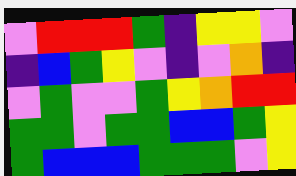[["violet", "red", "red", "red", "green", "indigo", "yellow", "yellow", "violet"], ["indigo", "blue", "green", "yellow", "violet", "indigo", "violet", "orange", "indigo"], ["violet", "green", "violet", "violet", "green", "yellow", "orange", "red", "red"], ["green", "green", "violet", "green", "green", "blue", "blue", "green", "yellow"], ["green", "blue", "blue", "blue", "green", "green", "green", "violet", "yellow"]]